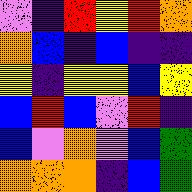[["violet", "indigo", "red", "yellow", "red", "orange"], ["orange", "blue", "indigo", "blue", "indigo", "indigo"], ["yellow", "indigo", "yellow", "yellow", "blue", "yellow"], ["blue", "red", "blue", "violet", "red", "indigo"], ["blue", "violet", "orange", "violet", "blue", "green"], ["orange", "orange", "orange", "indigo", "blue", "green"]]